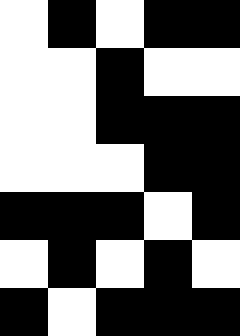[["white", "black", "white", "black", "black"], ["white", "white", "black", "white", "white"], ["white", "white", "black", "black", "black"], ["white", "white", "white", "black", "black"], ["black", "black", "black", "white", "black"], ["white", "black", "white", "black", "white"], ["black", "white", "black", "black", "black"]]